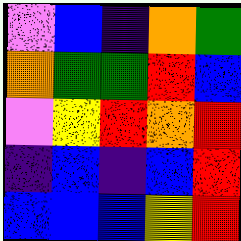[["violet", "blue", "indigo", "orange", "green"], ["orange", "green", "green", "red", "blue"], ["violet", "yellow", "red", "orange", "red"], ["indigo", "blue", "indigo", "blue", "red"], ["blue", "blue", "blue", "yellow", "red"]]